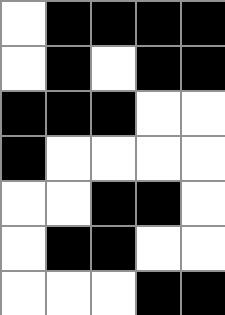[["white", "black", "black", "black", "black"], ["white", "black", "white", "black", "black"], ["black", "black", "black", "white", "white"], ["black", "white", "white", "white", "white"], ["white", "white", "black", "black", "white"], ["white", "black", "black", "white", "white"], ["white", "white", "white", "black", "black"]]